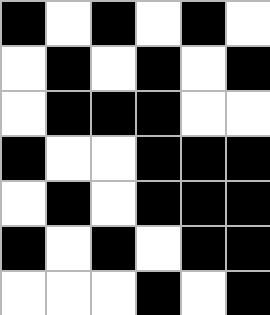[["black", "white", "black", "white", "black", "white"], ["white", "black", "white", "black", "white", "black"], ["white", "black", "black", "black", "white", "white"], ["black", "white", "white", "black", "black", "black"], ["white", "black", "white", "black", "black", "black"], ["black", "white", "black", "white", "black", "black"], ["white", "white", "white", "black", "white", "black"]]